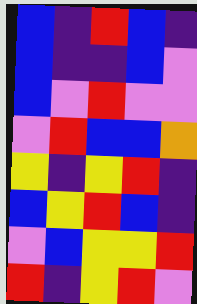[["blue", "indigo", "red", "blue", "indigo"], ["blue", "indigo", "indigo", "blue", "violet"], ["blue", "violet", "red", "violet", "violet"], ["violet", "red", "blue", "blue", "orange"], ["yellow", "indigo", "yellow", "red", "indigo"], ["blue", "yellow", "red", "blue", "indigo"], ["violet", "blue", "yellow", "yellow", "red"], ["red", "indigo", "yellow", "red", "violet"]]